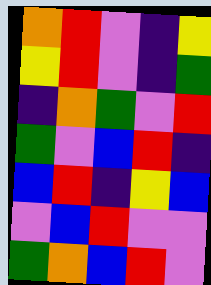[["orange", "red", "violet", "indigo", "yellow"], ["yellow", "red", "violet", "indigo", "green"], ["indigo", "orange", "green", "violet", "red"], ["green", "violet", "blue", "red", "indigo"], ["blue", "red", "indigo", "yellow", "blue"], ["violet", "blue", "red", "violet", "violet"], ["green", "orange", "blue", "red", "violet"]]